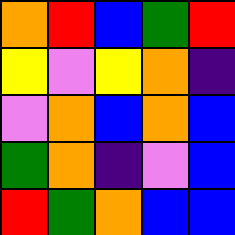[["orange", "red", "blue", "green", "red"], ["yellow", "violet", "yellow", "orange", "indigo"], ["violet", "orange", "blue", "orange", "blue"], ["green", "orange", "indigo", "violet", "blue"], ["red", "green", "orange", "blue", "blue"]]